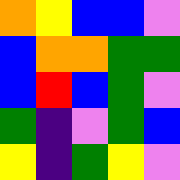[["orange", "yellow", "blue", "blue", "violet"], ["blue", "orange", "orange", "green", "green"], ["blue", "red", "blue", "green", "violet"], ["green", "indigo", "violet", "green", "blue"], ["yellow", "indigo", "green", "yellow", "violet"]]